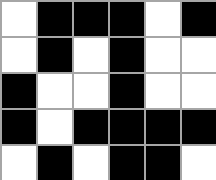[["white", "black", "black", "black", "white", "black"], ["white", "black", "white", "black", "white", "white"], ["black", "white", "white", "black", "white", "white"], ["black", "white", "black", "black", "black", "black"], ["white", "black", "white", "black", "black", "white"]]